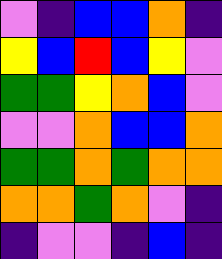[["violet", "indigo", "blue", "blue", "orange", "indigo"], ["yellow", "blue", "red", "blue", "yellow", "violet"], ["green", "green", "yellow", "orange", "blue", "violet"], ["violet", "violet", "orange", "blue", "blue", "orange"], ["green", "green", "orange", "green", "orange", "orange"], ["orange", "orange", "green", "orange", "violet", "indigo"], ["indigo", "violet", "violet", "indigo", "blue", "indigo"]]